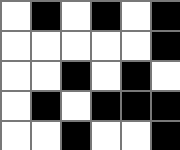[["white", "black", "white", "black", "white", "black"], ["white", "white", "white", "white", "white", "black"], ["white", "white", "black", "white", "black", "white"], ["white", "black", "white", "black", "black", "black"], ["white", "white", "black", "white", "white", "black"]]